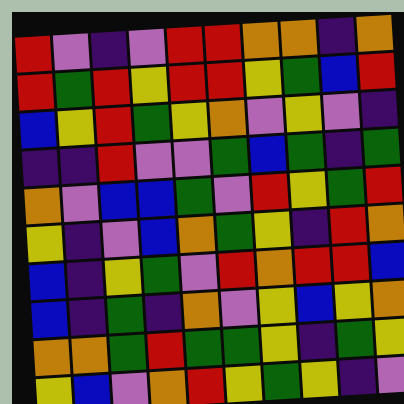[["red", "violet", "indigo", "violet", "red", "red", "orange", "orange", "indigo", "orange"], ["red", "green", "red", "yellow", "red", "red", "yellow", "green", "blue", "red"], ["blue", "yellow", "red", "green", "yellow", "orange", "violet", "yellow", "violet", "indigo"], ["indigo", "indigo", "red", "violet", "violet", "green", "blue", "green", "indigo", "green"], ["orange", "violet", "blue", "blue", "green", "violet", "red", "yellow", "green", "red"], ["yellow", "indigo", "violet", "blue", "orange", "green", "yellow", "indigo", "red", "orange"], ["blue", "indigo", "yellow", "green", "violet", "red", "orange", "red", "red", "blue"], ["blue", "indigo", "green", "indigo", "orange", "violet", "yellow", "blue", "yellow", "orange"], ["orange", "orange", "green", "red", "green", "green", "yellow", "indigo", "green", "yellow"], ["yellow", "blue", "violet", "orange", "red", "yellow", "green", "yellow", "indigo", "violet"]]